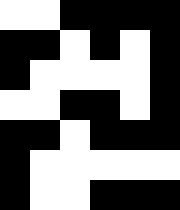[["white", "white", "black", "black", "black", "black"], ["black", "black", "white", "black", "white", "black"], ["black", "white", "white", "white", "white", "black"], ["white", "white", "black", "black", "white", "black"], ["black", "black", "white", "black", "black", "black"], ["black", "white", "white", "white", "white", "white"], ["black", "white", "white", "black", "black", "black"]]